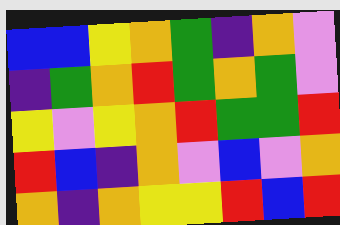[["blue", "blue", "yellow", "orange", "green", "indigo", "orange", "violet"], ["indigo", "green", "orange", "red", "green", "orange", "green", "violet"], ["yellow", "violet", "yellow", "orange", "red", "green", "green", "red"], ["red", "blue", "indigo", "orange", "violet", "blue", "violet", "orange"], ["orange", "indigo", "orange", "yellow", "yellow", "red", "blue", "red"]]